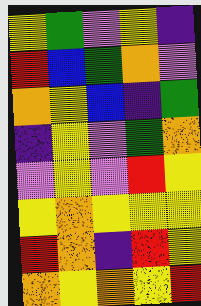[["yellow", "green", "violet", "yellow", "indigo"], ["red", "blue", "green", "orange", "violet"], ["orange", "yellow", "blue", "indigo", "green"], ["indigo", "yellow", "violet", "green", "orange"], ["violet", "yellow", "violet", "red", "yellow"], ["yellow", "orange", "yellow", "yellow", "yellow"], ["red", "orange", "indigo", "red", "yellow"], ["orange", "yellow", "orange", "yellow", "red"]]